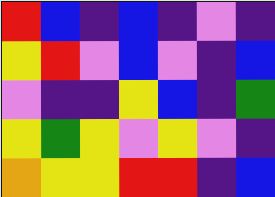[["red", "blue", "indigo", "blue", "indigo", "violet", "indigo"], ["yellow", "red", "violet", "blue", "violet", "indigo", "blue"], ["violet", "indigo", "indigo", "yellow", "blue", "indigo", "green"], ["yellow", "green", "yellow", "violet", "yellow", "violet", "indigo"], ["orange", "yellow", "yellow", "red", "red", "indigo", "blue"]]